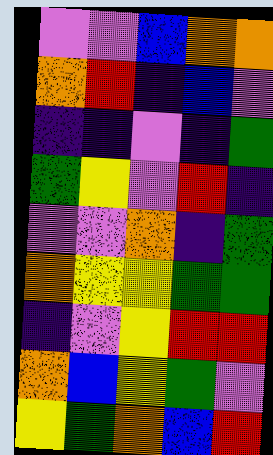[["violet", "violet", "blue", "orange", "orange"], ["orange", "red", "indigo", "blue", "violet"], ["indigo", "indigo", "violet", "indigo", "green"], ["green", "yellow", "violet", "red", "indigo"], ["violet", "violet", "orange", "indigo", "green"], ["orange", "yellow", "yellow", "green", "green"], ["indigo", "violet", "yellow", "red", "red"], ["orange", "blue", "yellow", "green", "violet"], ["yellow", "green", "orange", "blue", "red"]]